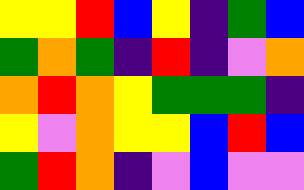[["yellow", "yellow", "red", "blue", "yellow", "indigo", "green", "blue"], ["green", "orange", "green", "indigo", "red", "indigo", "violet", "orange"], ["orange", "red", "orange", "yellow", "green", "green", "green", "indigo"], ["yellow", "violet", "orange", "yellow", "yellow", "blue", "red", "blue"], ["green", "red", "orange", "indigo", "violet", "blue", "violet", "violet"]]